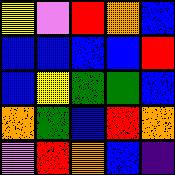[["yellow", "violet", "red", "orange", "blue"], ["blue", "blue", "blue", "blue", "red"], ["blue", "yellow", "green", "green", "blue"], ["orange", "green", "blue", "red", "orange"], ["violet", "red", "orange", "blue", "indigo"]]